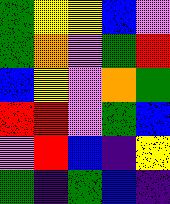[["green", "yellow", "yellow", "blue", "violet"], ["green", "orange", "violet", "green", "red"], ["blue", "yellow", "violet", "orange", "green"], ["red", "red", "violet", "green", "blue"], ["violet", "red", "blue", "indigo", "yellow"], ["green", "indigo", "green", "blue", "indigo"]]